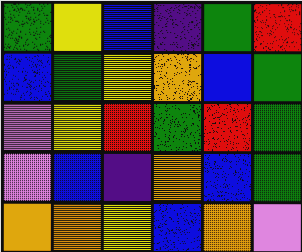[["green", "yellow", "blue", "indigo", "green", "red"], ["blue", "green", "yellow", "orange", "blue", "green"], ["violet", "yellow", "red", "green", "red", "green"], ["violet", "blue", "indigo", "orange", "blue", "green"], ["orange", "orange", "yellow", "blue", "orange", "violet"]]